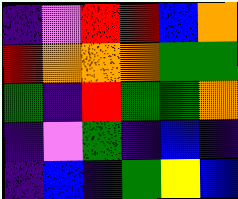[["indigo", "violet", "red", "red", "blue", "orange"], ["red", "orange", "orange", "orange", "green", "green"], ["green", "indigo", "red", "green", "green", "orange"], ["indigo", "violet", "green", "indigo", "blue", "indigo"], ["indigo", "blue", "indigo", "green", "yellow", "blue"]]